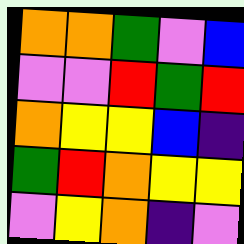[["orange", "orange", "green", "violet", "blue"], ["violet", "violet", "red", "green", "red"], ["orange", "yellow", "yellow", "blue", "indigo"], ["green", "red", "orange", "yellow", "yellow"], ["violet", "yellow", "orange", "indigo", "violet"]]